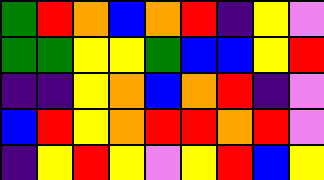[["green", "red", "orange", "blue", "orange", "red", "indigo", "yellow", "violet"], ["green", "green", "yellow", "yellow", "green", "blue", "blue", "yellow", "red"], ["indigo", "indigo", "yellow", "orange", "blue", "orange", "red", "indigo", "violet"], ["blue", "red", "yellow", "orange", "red", "red", "orange", "red", "violet"], ["indigo", "yellow", "red", "yellow", "violet", "yellow", "red", "blue", "yellow"]]